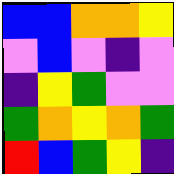[["blue", "blue", "orange", "orange", "yellow"], ["violet", "blue", "violet", "indigo", "violet"], ["indigo", "yellow", "green", "violet", "violet"], ["green", "orange", "yellow", "orange", "green"], ["red", "blue", "green", "yellow", "indigo"]]